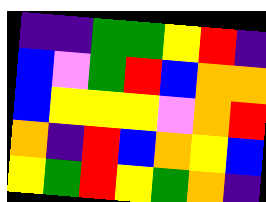[["indigo", "indigo", "green", "green", "yellow", "red", "indigo"], ["blue", "violet", "green", "red", "blue", "orange", "orange"], ["blue", "yellow", "yellow", "yellow", "violet", "orange", "red"], ["orange", "indigo", "red", "blue", "orange", "yellow", "blue"], ["yellow", "green", "red", "yellow", "green", "orange", "indigo"]]